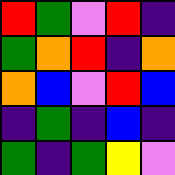[["red", "green", "violet", "red", "indigo"], ["green", "orange", "red", "indigo", "orange"], ["orange", "blue", "violet", "red", "blue"], ["indigo", "green", "indigo", "blue", "indigo"], ["green", "indigo", "green", "yellow", "violet"]]